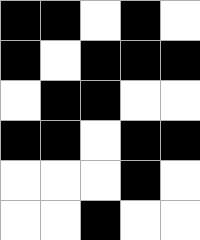[["black", "black", "white", "black", "white"], ["black", "white", "black", "black", "black"], ["white", "black", "black", "white", "white"], ["black", "black", "white", "black", "black"], ["white", "white", "white", "black", "white"], ["white", "white", "black", "white", "white"]]